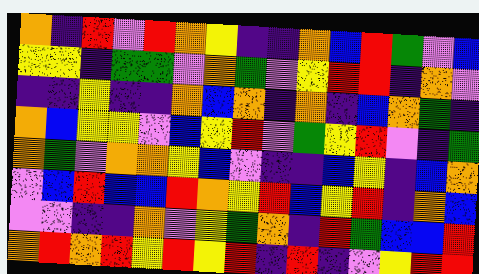[["orange", "indigo", "red", "violet", "red", "orange", "yellow", "indigo", "indigo", "orange", "blue", "red", "green", "violet", "blue"], ["yellow", "yellow", "indigo", "green", "green", "violet", "orange", "green", "violet", "yellow", "red", "red", "indigo", "orange", "violet"], ["indigo", "indigo", "yellow", "indigo", "indigo", "orange", "blue", "orange", "indigo", "orange", "indigo", "blue", "orange", "green", "indigo"], ["orange", "blue", "yellow", "yellow", "violet", "blue", "yellow", "red", "violet", "green", "yellow", "red", "violet", "indigo", "green"], ["orange", "green", "violet", "orange", "orange", "yellow", "blue", "violet", "indigo", "indigo", "blue", "yellow", "indigo", "blue", "orange"], ["violet", "blue", "red", "blue", "blue", "red", "orange", "yellow", "red", "blue", "yellow", "red", "indigo", "orange", "blue"], ["violet", "violet", "indigo", "indigo", "orange", "violet", "yellow", "green", "orange", "indigo", "red", "green", "blue", "blue", "red"], ["orange", "red", "orange", "red", "yellow", "red", "yellow", "red", "indigo", "red", "indigo", "violet", "yellow", "red", "red"]]